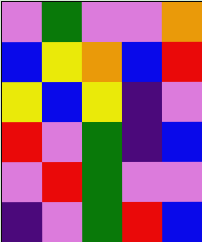[["violet", "green", "violet", "violet", "orange"], ["blue", "yellow", "orange", "blue", "red"], ["yellow", "blue", "yellow", "indigo", "violet"], ["red", "violet", "green", "indigo", "blue"], ["violet", "red", "green", "violet", "violet"], ["indigo", "violet", "green", "red", "blue"]]